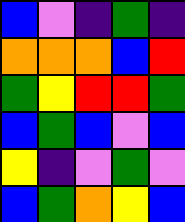[["blue", "violet", "indigo", "green", "indigo"], ["orange", "orange", "orange", "blue", "red"], ["green", "yellow", "red", "red", "green"], ["blue", "green", "blue", "violet", "blue"], ["yellow", "indigo", "violet", "green", "violet"], ["blue", "green", "orange", "yellow", "blue"]]